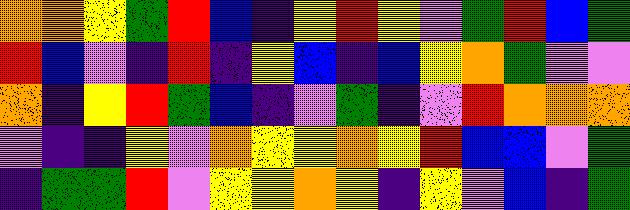[["orange", "orange", "yellow", "green", "red", "blue", "indigo", "yellow", "red", "yellow", "violet", "green", "red", "blue", "green"], ["red", "blue", "violet", "indigo", "red", "indigo", "yellow", "blue", "indigo", "blue", "yellow", "orange", "green", "violet", "violet"], ["orange", "indigo", "yellow", "red", "green", "blue", "indigo", "violet", "green", "indigo", "violet", "red", "orange", "orange", "orange"], ["violet", "indigo", "indigo", "yellow", "violet", "orange", "yellow", "yellow", "orange", "yellow", "red", "blue", "blue", "violet", "green"], ["indigo", "green", "green", "red", "violet", "yellow", "yellow", "orange", "yellow", "indigo", "yellow", "violet", "blue", "indigo", "green"]]